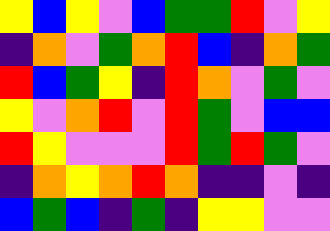[["yellow", "blue", "yellow", "violet", "blue", "green", "green", "red", "violet", "yellow"], ["indigo", "orange", "violet", "green", "orange", "red", "blue", "indigo", "orange", "green"], ["red", "blue", "green", "yellow", "indigo", "red", "orange", "violet", "green", "violet"], ["yellow", "violet", "orange", "red", "violet", "red", "green", "violet", "blue", "blue"], ["red", "yellow", "violet", "violet", "violet", "red", "green", "red", "green", "violet"], ["indigo", "orange", "yellow", "orange", "red", "orange", "indigo", "indigo", "violet", "indigo"], ["blue", "green", "blue", "indigo", "green", "indigo", "yellow", "yellow", "violet", "violet"]]